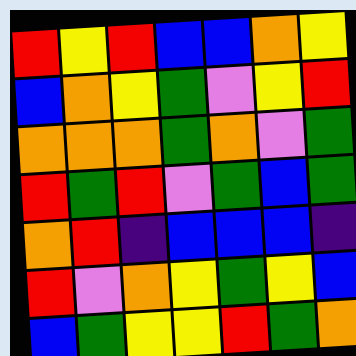[["red", "yellow", "red", "blue", "blue", "orange", "yellow"], ["blue", "orange", "yellow", "green", "violet", "yellow", "red"], ["orange", "orange", "orange", "green", "orange", "violet", "green"], ["red", "green", "red", "violet", "green", "blue", "green"], ["orange", "red", "indigo", "blue", "blue", "blue", "indigo"], ["red", "violet", "orange", "yellow", "green", "yellow", "blue"], ["blue", "green", "yellow", "yellow", "red", "green", "orange"]]